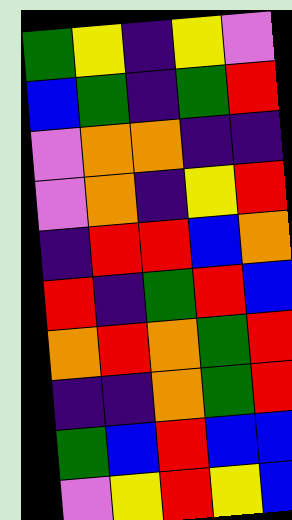[["green", "yellow", "indigo", "yellow", "violet"], ["blue", "green", "indigo", "green", "red"], ["violet", "orange", "orange", "indigo", "indigo"], ["violet", "orange", "indigo", "yellow", "red"], ["indigo", "red", "red", "blue", "orange"], ["red", "indigo", "green", "red", "blue"], ["orange", "red", "orange", "green", "red"], ["indigo", "indigo", "orange", "green", "red"], ["green", "blue", "red", "blue", "blue"], ["violet", "yellow", "red", "yellow", "blue"]]